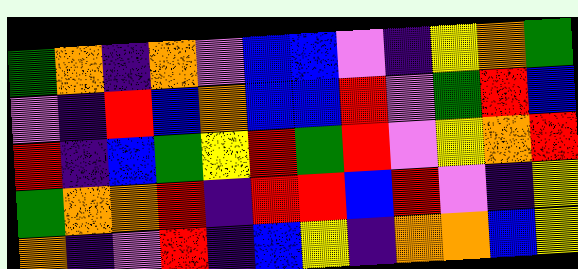[["green", "orange", "indigo", "orange", "violet", "blue", "blue", "violet", "indigo", "yellow", "orange", "green"], ["violet", "indigo", "red", "blue", "orange", "blue", "blue", "red", "violet", "green", "red", "blue"], ["red", "indigo", "blue", "green", "yellow", "red", "green", "red", "violet", "yellow", "orange", "red"], ["green", "orange", "orange", "red", "indigo", "red", "red", "blue", "red", "violet", "indigo", "yellow"], ["orange", "indigo", "violet", "red", "indigo", "blue", "yellow", "indigo", "orange", "orange", "blue", "yellow"]]